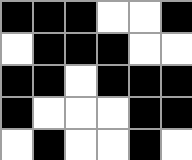[["black", "black", "black", "white", "white", "black"], ["white", "black", "black", "black", "white", "white"], ["black", "black", "white", "black", "black", "black"], ["black", "white", "white", "white", "black", "black"], ["white", "black", "white", "white", "black", "white"]]